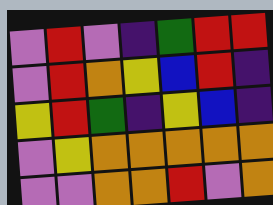[["violet", "red", "violet", "indigo", "green", "red", "red"], ["violet", "red", "orange", "yellow", "blue", "red", "indigo"], ["yellow", "red", "green", "indigo", "yellow", "blue", "indigo"], ["violet", "yellow", "orange", "orange", "orange", "orange", "orange"], ["violet", "violet", "orange", "orange", "red", "violet", "orange"]]